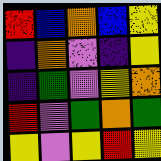[["red", "blue", "orange", "blue", "yellow"], ["indigo", "orange", "violet", "indigo", "yellow"], ["indigo", "green", "violet", "yellow", "orange"], ["red", "violet", "green", "orange", "green"], ["yellow", "violet", "yellow", "red", "yellow"]]